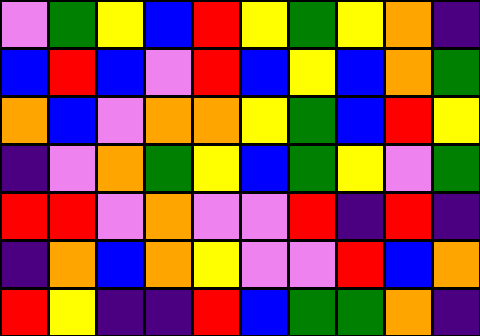[["violet", "green", "yellow", "blue", "red", "yellow", "green", "yellow", "orange", "indigo"], ["blue", "red", "blue", "violet", "red", "blue", "yellow", "blue", "orange", "green"], ["orange", "blue", "violet", "orange", "orange", "yellow", "green", "blue", "red", "yellow"], ["indigo", "violet", "orange", "green", "yellow", "blue", "green", "yellow", "violet", "green"], ["red", "red", "violet", "orange", "violet", "violet", "red", "indigo", "red", "indigo"], ["indigo", "orange", "blue", "orange", "yellow", "violet", "violet", "red", "blue", "orange"], ["red", "yellow", "indigo", "indigo", "red", "blue", "green", "green", "orange", "indigo"]]